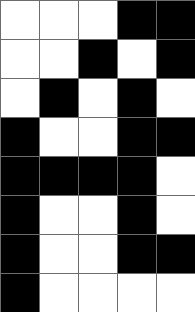[["white", "white", "white", "black", "black"], ["white", "white", "black", "white", "black"], ["white", "black", "white", "black", "white"], ["black", "white", "white", "black", "black"], ["black", "black", "black", "black", "white"], ["black", "white", "white", "black", "white"], ["black", "white", "white", "black", "black"], ["black", "white", "white", "white", "white"]]